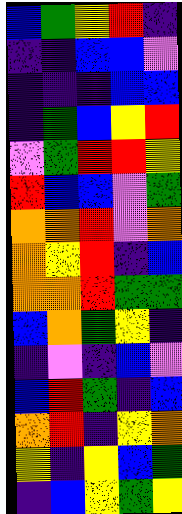[["blue", "green", "yellow", "red", "indigo"], ["indigo", "indigo", "blue", "blue", "violet"], ["indigo", "indigo", "indigo", "blue", "blue"], ["indigo", "green", "blue", "yellow", "red"], ["violet", "green", "red", "red", "yellow"], ["red", "blue", "blue", "violet", "green"], ["orange", "orange", "red", "violet", "orange"], ["orange", "yellow", "red", "indigo", "blue"], ["orange", "orange", "red", "green", "green"], ["blue", "orange", "green", "yellow", "indigo"], ["indigo", "violet", "indigo", "blue", "violet"], ["blue", "red", "green", "indigo", "blue"], ["orange", "red", "indigo", "yellow", "orange"], ["yellow", "indigo", "yellow", "blue", "green"], ["indigo", "blue", "yellow", "green", "yellow"]]